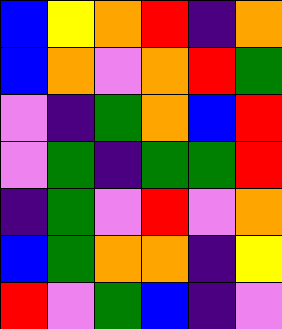[["blue", "yellow", "orange", "red", "indigo", "orange"], ["blue", "orange", "violet", "orange", "red", "green"], ["violet", "indigo", "green", "orange", "blue", "red"], ["violet", "green", "indigo", "green", "green", "red"], ["indigo", "green", "violet", "red", "violet", "orange"], ["blue", "green", "orange", "orange", "indigo", "yellow"], ["red", "violet", "green", "blue", "indigo", "violet"]]